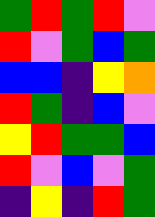[["green", "red", "green", "red", "violet"], ["red", "violet", "green", "blue", "green"], ["blue", "blue", "indigo", "yellow", "orange"], ["red", "green", "indigo", "blue", "violet"], ["yellow", "red", "green", "green", "blue"], ["red", "violet", "blue", "violet", "green"], ["indigo", "yellow", "indigo", "red", "green"]]